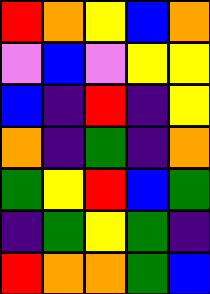[["red", "orange", "yellow", "blue", "orange"], ["violet", "blue", "violet", "yellow", "yellow"], ["blue", "indigo", "red", "indigo", "yellow"], ["orange", "indigo", "green", "indigo", "orange"], ["green", "yellow", "red", "blue", "green"], ["indigo", "green", "yellow", "green", "indigo"], ["red", "orange", "orange", "green", "blue"]]